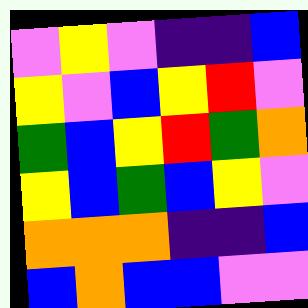[["violet", "yellow", "violet", "indigo", "indigo", "blue"], ["yellow", "violet", "blue", "yellow", "red", "violet"], ["green", "blue", "yellow", "red", "green", "orange"], ["yellow", "blue", "green", "blue", "yellow", "violet"], ["orange", "orange", "orange", "indigo", "indigo", "blue"], ["blue", "orange", "blue", "blue", "violet", "violet"]]